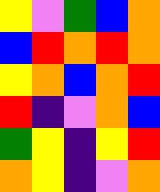[["yellow", "violet", "green", "blue", "orange"], ["blue", "red", "orange", "red", "orange"], ["yellow", "orange", "blue", "orange", "red"], ["red", "indigo", "violet", "orange", "blue"], ["green", "yellow", "indigo", "yellow", "red"], ["orange", "yellow", "indigo", "violet", "orange"]]